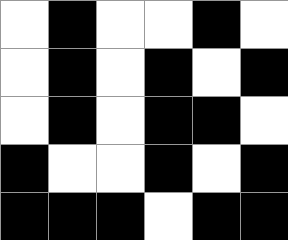[["white", "black", "white", "white", "black", "white"], ["white", "black", "white", "black", "white", "black"], ["white", "black", "white", "black", "black", "white"], ["black", "white", "white", "black", "white", "black"], ["black", "black", "black", "white", "black", "black"]]